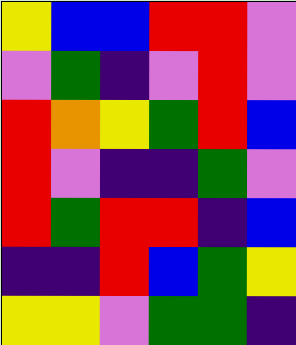[["yellow", "blue", "blue", "red", "red", "violet"], ["violet", "green", "indigo", "violet", "red", "violet"], ["red", "orange", "yellow", "green", "red", "blue"], ["red", "violet", "indigo", "indigo", "green", "violet"], ["red", "green", "red", "red", "indigo", "blue"], ["indigo", "indigo", "red", "blue", "green", "yellow"], ["yellow", "yellow", "violet", "green", "green", "indigo"]]